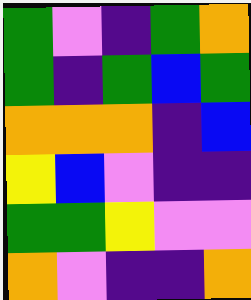[["green", "violet", "indigo", "green", "orange"], ["green", "indigo", "green", "blue", "green"], ["orange", "orange", "orange", "indigo", "blue"], ["yellow", "blue", "violet", "indigo", "indigo"], ["green", "green", "yellow", "violet", "violet"], ["orange", "violet", "indigo", "indigo", "orange"]]